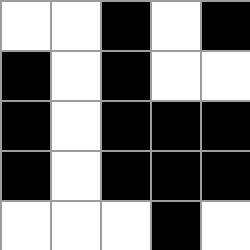[["white", "white", "black", "white", "black"], ["black", "white", "black", "white", "white"], ["black", "white", "black", "black", "black"], ["black", "white", "black", "black", "black"], ["white", "white", "white", "black", "white"]]